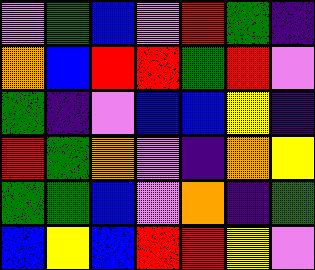[["violet", "green", "blue", "violet", "red", "green", "indigo"], ["orange", "blue", "red", "red", "green", "red", "violet"], ["green", "indigo", "violet", "blue", "blue", "yellow", "indigo"], ["red", "green", "orange", "violet", "indigo", "orange", "yellow"], ["green", "green", "blue", "violet", "orange", "indigo", "green"], ["blue", "yellow", "blue", "red", "red", "yellow", "violet"]]